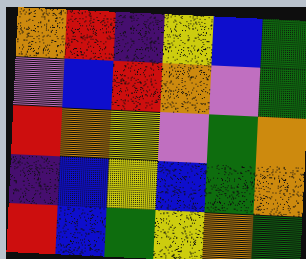[["orange", "red", "indigo", "yellow", "blue", "green"], ["violet", "blue", "red", "orange", "violet", "green"], ["red", "orange", "yellow", "violet", "green", "orange"], ["indigo", "blue", "yellow", "blue", "green", "orange"], ["red", "blue", "green", "yellow", "orange", "green"]]